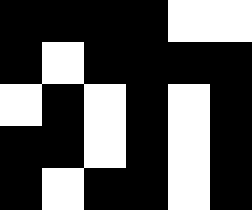[["black", "black", "black", "black", "white", "white"], ["black", "white", "black", "black", "black", "black"], ["white", "black", "white", "black", "white", "black"], ["black", "black", "white", "black", "white", "black"], ["black", "white", "black", "black", "white", "black"]]